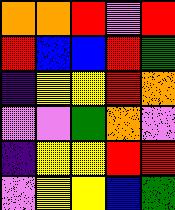[["orange", "orange", "red", "violet", "red"], ["red", "blue", "blue", "red", "green"], ["indigo", "yellow", "yellow", "red", "orange"], ["violet", "violet", "green", "orange", "violet"], ["indigo", "yellow", "yellow", "red", "red"], ["violet", "yellow", "yellow", "blue", "green"]]